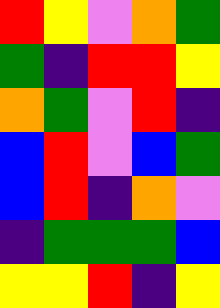[["red", "yellow", "violet", "orange", "green"], ["green", "indigo", "red", "red", "yellow"], ["orange", "green", "violet", "red", "indigo"], ["blue", "red", "violet", "blue", "green"], ["blue", "red", "indigo", "orange", "violet"], ["indigo", "green", "green", "green", "blue"], ["yellow", "yellow", "red", "indigo", "yellow"]]